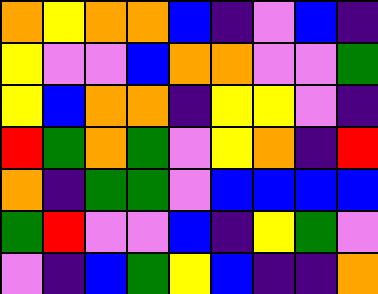[["orange", "yellow", "orange", "orange", "blue", "indigo", "violet", "blue", "indigo"], ["yellow", "violet", "violet", "blue", "orange", "orange", "violet", "violet", "green"], ["yellow", "blue", "orange", "orange", "indigo", "yellow", "yellow", "violet", "indigo"], ["red", "green", "orange", "green", "violet", "yellow", "orange", "indigo", "red"], ["orange", "indigo", "green", "green", "violet", "blue", "blue", "blue", "blue"], ["green", "red", "violet", "violet", "blue", "indigo", "yellow", "green", "violet"], ["violet", "indigo", "blue", "green", "yellow", "blue", "indigo", "indigo", "orange"]]